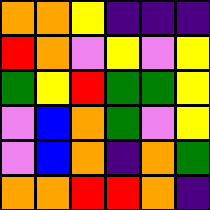[["orange", "orange", "yellow", "indigo", "indigo", "indigo"], ["red", "orange", "violet", "yellow", "violet", "yellow"], ["green", "yellow", "red", "green", "green", "yellow"], ["violet", "blue", "orange", "green", "violet", "yellow"], ["violet", "blue", "orange", "indigo", "orange", "green"], ["orange", "orange", "red", "red", "orange", "indigo"]]